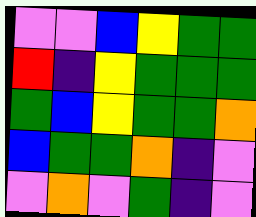[["violet", "violet", "blue", "yellow", "green", "green"], ["red", "indigo", "yellow", "green", "green", "green"], ["green", "blue", "yellow", "green", "green", "orange"], ["blue", "green", "green", "orange", "indigo", "violet"], ["violet", "orange", "violet", "green", "indigo", "violet"]]